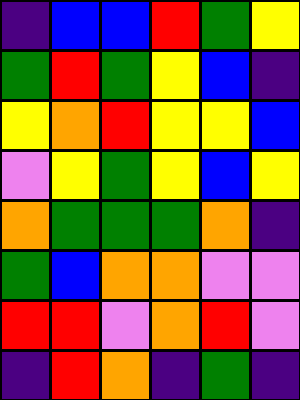[["indigo", "blue", "blue", "red", "green", "yellow"], ["green", "red", "green", "yellow", "blue", "indigo"], ["yellow", "orange", "red", "yellow", "yellow", "blue"], ["violet", "yellow", "green", "yellow", "blue", "yellow"], ["orange", "green", "green", "green", "orange", "indigo"], ["green", "blue", "orange", "orange", "violet", "violet"], ["red", "red", "violet", "orange", "red", "violet"], ["indigo", "red", "orange", "indigo", "green", "indigo"]]